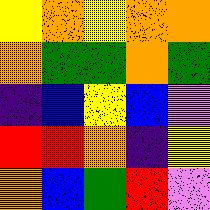[["yellow", "orange", "yellow", "orange", "orange"], ["orange", "green", "green", "orange", "green"], ["indigo", "blue", "yellow", "blue", "violet"], ["red", "red", "orange", "indigo", "yellow"], ["orange", "blue", "green", "red", "violet"]]